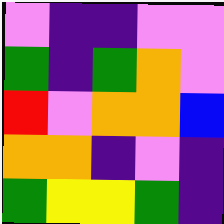[["violet", "indigo", "indigo", "violet", "violet"], ["green", "indigo", "green", "orange", "violet"], ["red", "violet", "orange", "orange", "blue"], ["orange", "orange", "indigo", "violet", "indigo"], ["green", "yellow", "yellow", "green", "indigo"]]